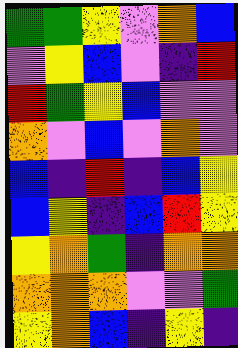[["green", "green", "yellow", "violet", "orange", "blue"], ["violet", "yellow", "blue", "violet", "indigo", "red"], ["red", "green", "yellow", "blue", "violet", "violet"], ["orange", "violet", "blue", "violet", "orange", "violet"], ["blue", "indigo", "red", "indigo", "blue", "yellow"], ["blue", "yellow", "indigo", "blue", "red", "yellow"], ["yellow", "orange", "green", "indigo", "orange", "orange"], ["orange", "orange", "orange", "violet", "violet", "green"], ["yellow", "orange", "blue", "indigo", "yellow", "indigo"]]